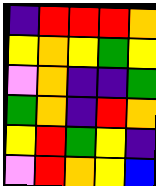[["indigo", "red", "red", "red", "orange"], ["yellow", "orange", "yellow", "green", "yellow"], ["violet", "orange", "indigo", "indigo", "green"], ["green", "orange", "indigo", "red", "orange"], ["yellow", "red", "green", "yellow", "indigo"], ["violet", "red", "orange", "yellow", "blue"]]